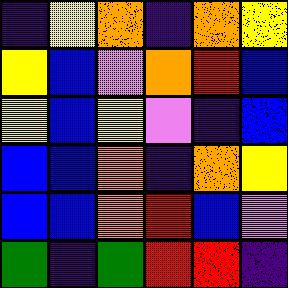[["indigo", "yellow", "orange", "indigo", "orange", "yellow"], ["yellow", "blue", "violet", "orange", "red", "blue"], ["yellow", "blue", "yellow", "violet", "indigo", "blue"], ["blue", "blue", "orange", "indigo", "orange", "yellow"], ["blue", "blue", "orange", "red", "blue", "violet"], ["green", "indigo", "green", "red", "red", "indigo"]]